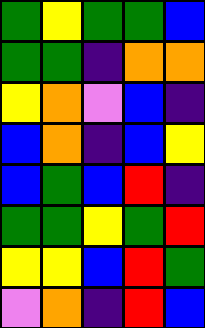[["green", "yellow", "green", "green", "blue"], ["green", "green", "indigo", "orange", "orange"], ["yellow", "orange", "violet", "blue", "indigo"], ["blue", "orange", "indigo", "blue", "yellow"], ["blue", "green", "blue", "red", "indigo"], ["green", "green", "yellow", "green", "red"], ["yellow", "yellow", "blue", "red", "green"], ["violet", "orange", "indigo", "red", "blue"]]